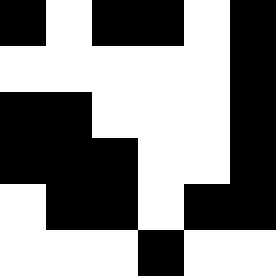[["black", "white", "black", "black", "white", "black"], ["white", "white", "white", "white", "white", "black"], ["black", "black", "white", "white", "white", "black"], ["black", "black", "black", "white", "white", "black"], ["white", "black", "black", "white", "black", "black"], ["white", "white", "white", "black", "white", "white"]]